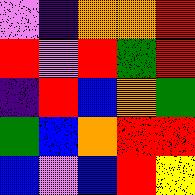[["violet", "indigo", "orange", "orange", "red"], ["red", "violet", "red", "green", "red"], ["indigo", "red", "blue", "orange", "green"], ["green", "blue", "orange", "red", "red"], ["blue", "violet", "blue", "red", "yellow"]]